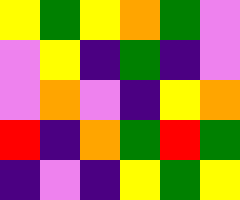[["yellow", "green", "yellow", "orange", "green", "violet"], ["violet", "yellow", "indigo", "green", "indigo", "violet"], ["violet", "orange", "violet", "indigo", "yellow", "orange"], ["red", "indigo", "orange", "green", "red", "green"], ["indigo", "violet", "indigo", "yellow", "green", "yellow"]]